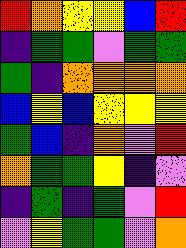[["red", "orange", "yellow", "yellow", "blue", "red"], ["indigo", "green", "green", "violet", "green", "green"], ["green", "indigo", "orange", "orange", "orange", "orange"], ["blue", "yellow", "blue", "yellow", "yellow", "yellow"], ["green", "blue", "indigo", "orange", "violet", "red"], ["orange", "green", "green", "yellow", "indigo", "violet"], ["indigo", "green", "indigo", "green", "violet", "red"], ["violet", "yellow", "green", "green", "violet", "orange"]]